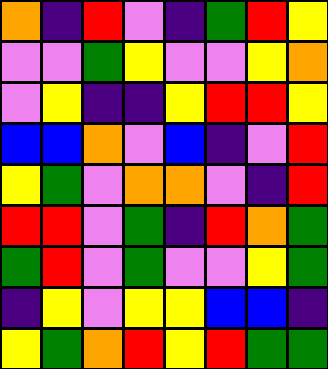[["orange", "indigo", "red", "violet", "indigo", "green", "red", "yellow"], ["violet", "violet", "green", "yellow", "violet", "violet", "yellow", "orange"], ["violet", "yellow", "indigo", "indigo", "yellow", "red", "red", "yellow"], ["blue", "blue", "orange", "violet", "blue", "indigo", "violet", "red"], ["yellow", "green", "violet", "orange", "orange", "violet", "indigo", "red"], ["red", "red", "violet", "green", "indigo", "red", "orange", "green"], ["green", "red", "violet", "green", "violet", "violet", "yellow", "green"], ["indigo", "yellow", "violet", "yellow", "yellow", "blue", "blue", "indigo"], ["yellow", "green", "orange", "red", "yellow", "red", "green", "green"]]